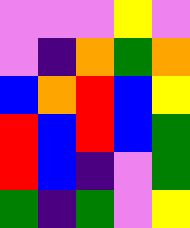[["violet", "violet", "violet", "yellow", "violet"], ["violet", "indigo", "orange", "green", "orange"], ["blue", "orange", "red", "blue", "yellow"], ["red", "blue", "red", "blue", "green"], ["red", "blue", "indigo", "violet", "green"], ["green", "indigo", "green", "violet", "yellow"]]